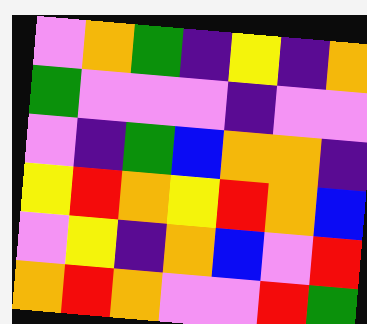[["violet", "orange", "green", "indigo", "yellow", "indigo", "orange"], ["green", "violet", "violet", "violet", "indigo", "violet", "violet"], ["violet", "indigo", "green", "blue", "orange", "orange", "indigo"], ["yellow", "red", "orange", "yellow", "red", "orange", "blue"], ["violet", "yellow", "indigo", "orange", "blue", "violet", "red"], ["orange", "red", "orange", "violet", "violet", "red", "green"]]